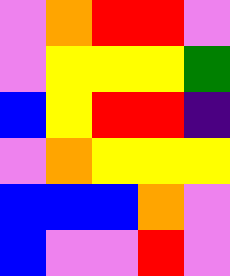[["violet", "orange", "red", "red", "violet"], ["violet", "yellow", "yellow", "yellow", "green"], ["blue", "yellow", "red", "red", "indigo"], ["violet", "orange", "yellow", "yellow", "yellow"], ["blue", "blue", "blue", "orange", "violet"], ["blue", "violet", "violet", "red", "violet"]]